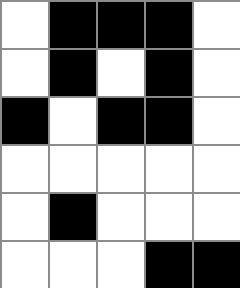[["white", "black", "black", "black", "white"], ["white", "black", "white", "black", "white"], ["black", "white", "black", "black", "white"], ["white", "white", "white", "white", "white"], ["white", "black", "white", "white", "white"], ["white", "white", "white", "black", "black"]]